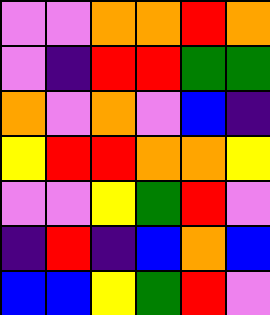[["violet", "violet", "orange", "orange", "red", "orange"], ["violet", "indigo", "red", "red", "green", "green"], ["orange", "violet", "orange", "violet", "blue", "indigo"], ["yellow", "red", "red", "orange", "orange", "yellow"], ["violet", "violet", "yellow", "green", "red", "violet"], ["indigo", "red", "indigo", "blue", "orange", "blue"], ["blue", "blue", "yellow", "green", "red", "violet"]]